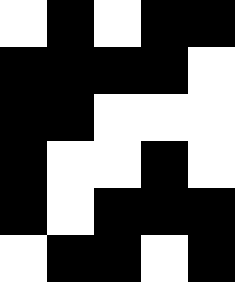[["white", "black", "white", "black", "black"], ["black", "black", "black", "black", "white"], ["black", "black", "white", "white", "white"], ["black", "white", "white", "black", "white"], ["black", "white", "black", "black", "black"], ["white", "black", "black", "white", "black"]]